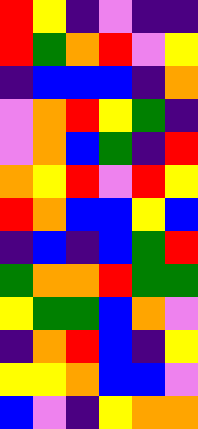[["red", "yellow", "indigo", "violet", "indigo", "indigo"], ["red", "green", "orange", "red", "violet", "yellow"], ["indigo", "blue", "blue", "blue", "indigo", "orange"], ["violet", "orange", "red", "yellow", "green", "indigo"], ["violet", "orange", "blue", "green", "indigo", "red"], ["orange", "yellow", "red", "violet", "red", "yellow"], ["red", "orange", "blue", "blue", "yellow", "blue"], ["indigo", "blue", "indigo", "blue", "green", "red"], ["green", "orange", "orange", "red", "green", "green"], ["yellow", "green", "green", "blue", "orange", "violet"], ["indigo", "orange", "red", "blue", "indigo", "yellow"], ["yellow", "yellow", "orange", "blue", "blue", "violet"], ["blue", "violet", "indigo", "yellow", "orange", "orange"]]